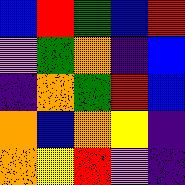[["blue", "red", "green", "blue", "red"], ["violet", "green", "orange", "indigo", "blue"], ["indigo", "orange", "green", "red", "blue"], ["orange", "blue", "orange", "yellow", "indigo"], ["orange", "yellow", "red", "violet", "indigo"]]